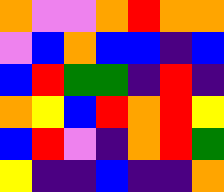[["orange", "violet", "violet", "orange", "red", "orange", "orange"], ["violet", "blue", "orange", "blue", "blue", "indigo", "blue"], ["blue", "red", "green", "green", "indigo", "red", "indigo"], ["orange", "yellow", "blue", "red", "orange", "red", "yellow"], ["blue", "red", "violet", "indigo", "orange", "red", "green"], ["yellow", "indigo", "indigo", "blue", "indigo", "indigo", "orange"]]